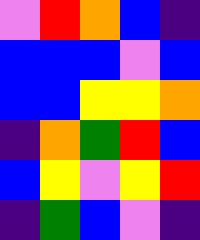[["violet", "red", "orange", "blue", "indigo"], ["blue", "blue", "blue", "violet", "blue"], ["blue", "blue", "yellow", "yellow", "orange"], ["indigo", "orange", "green", "red", "blue"], ["blue", "yellow", "violet", "yellow", "red"], ["indigo", "green", "blue", "violet", "indigo"]]